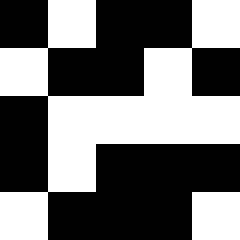[["black", "white", "black", "black", "white"], ["white", "black", "black", "white", "black"], ["black", "white", "white", "white", "white"], ["black", "white", "black", "black", "black"], ["white", "black", "black", "black", "white"]]